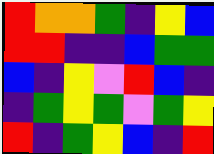[["red", "orange", "orange", "green", "indigo", "yellow", "blue"], ["red", "red", "indigo", "indigo", "blue", "green", "green"], ["blue", "indigo", "yellow", "violet", "red", "blue", "indigo"], ["indigo", "green", "yellow", "green", "violet", "green", "yellow"], ["red", "indigo", "green", "yellow", "blue", "indigo", "red"]]